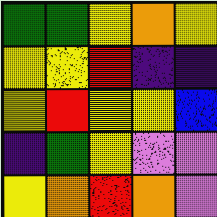[["green", "green", "yellow", "orange", "yellow"], ["yellow", "yellow", "red", "indigo", "indigo"], ["yellow", "red", "yellow", "yellow", "blue"], ["indigo", "green", "yellow", "violet", "violet"], ["yellow", "orange", "red", "orange", "violet"]]